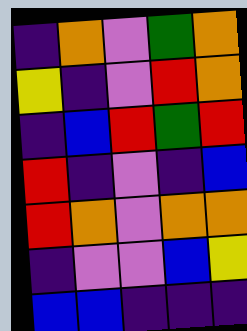[["indigo", "orange", "violet", "green", "orange"], ["yellow", "indigo", "violet", "red", "orange"], ["indigo", "blue", "red", "green", "red"], ["red", "indigo", "violet", "indigo", "blue"], ["red", "orange", "violet", "orange", "orange"], ["indigo", "violet", "violet", "blue", "yellow"], ["blue", "blue", "indigo", "indigo", "indigo"]]